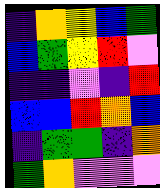[["indigo", "orange", "yellow", "blue", "green"], ["blue", "green", "yellow", "red", "violet"], ["indigo", "indigo", "violet", "indigo", "red"], ["blue", "blue", "red", "orange", "blue"], ["indigo", "green", "green", "indigo", "orange"], ["green", "orange", "violet", "violet", "violet"]]